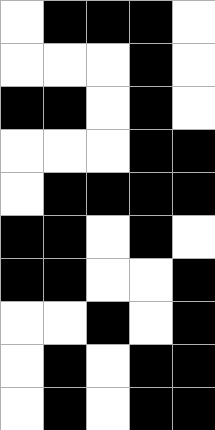[["white", "black", "black", "black", "white"], ["white", "white", "white", "black", "white"], ["black", "black", "white", "black", "white"], ["white", "white", "white", "black", "black"], ["white", "black", "black", "black", "black"], ["black", "black", "white", "black", "white"], ["black", "black", "white", "white", "black"], ["white", "white", "black", "white", "black"], ["white", "black", "white", "black", "black"], ["white", "black", "white", "black", "black"]]